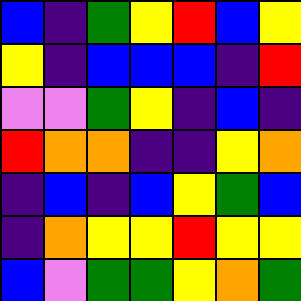[["blue", "indigo", "green", "yellow", "red", "blue", "yellow"], ["yellow", "indigo", "blue", "blue", "blue", "indigo", "red"], ["violet", "violet", "green", "yellow", "indigo", "blue", "indigo"], ["red", "orange", "orange", "indigo", "indigo", "yellow", "orange"], ["indigo", "blue", "indigo", "blue", "yellow", "green", "blue"], ["indigo", "orange", "yellow", "yellow", "red", "yellow", "yellow"], ["blue", "violet", "green", "green", "yellow", "orange", "green"]]